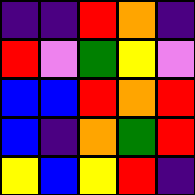[["indigo", "indigo", "red", "orange", "indigo"], ["red", "violet", "green", "yellow", "violet"], ["blue", "blue", "red", "orange", "red"], ["blue", "indigo", "orange", "green", "red"], ["yellow", "blue", "yellow", "red", "indigo"]]